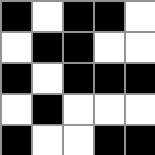[["black", "white", "black", "black", "white"], ["white", "black", "black", "white", "white"], ["black", "white", "black", "black", "black"], ["white", "black", "white", "white", "white"], ["black", "white", "white", "black", "black"]]